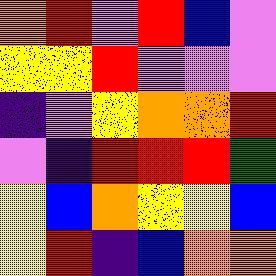[["orange", "red", "violet", "red", "blue", "violet"], ["yellow", "yellow", "red", "violet", "violet", "violet"], ["indigo", "violet", "yellow", "orange", "orange", "red"], ["violet", "indigo", "red", "red", "red", "green"], ["yellow", "blue", "orange", "yellow", "yellow", "blue"], ["yellow", "red", "indigo", "blue", "orange", "orange"]]